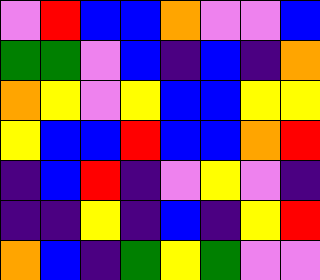[["violet", "red", "blue", "blue", "orange", "violet", "violet", "blue"], ["green", "green", "violet", "blue", "indigo", "blue", "indigo", "orange"], ["orange", "yellow", "violet", "yellow", "blue", "blue", "yellow", "yellow"], ["yellow", "blue", "blue", "red", "blue", "blue", "orange", "red"], ["indigo", "blue", "red", "indigo", "violet", "yellow", "violet", "indigo"], ["indigo", "indigo", "yellow", "indigo", "blue", "indigo", "yellow", "red"], ["orange", "blue", "indigo", "green", "yellow", "green", "violet", "violet"]]